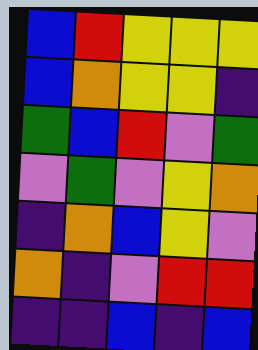[["blue", "red", "yellow", "yellow", "yellow"], ["blue", "orange", "yellow", "yellow", "indigo"], ["green", "blue", "red", "violet", "green"], ["violet", "green", "violet", "yellow", "orange"], ["indigo", "orange", "blue", "yellow", "violet"], ["orange", "indigo", "violet", "red", "red"], ["indigo", "indigo", "blue", "indigo", "blue"]]